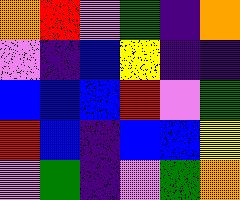[["orange", "red", "violet", "green", "indigo", "orange"], ["violet", "indigo", "blue", "yellow", "indigo", "indigo"], ["blue", "blue", "blue", "red", "violet", "green"], ["red", "blue", "indigo", "blue", "blue", "yellow"], ["violet", "green", "indigo", "violet", "green", "orange"]]